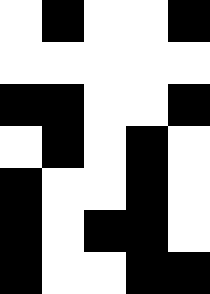[["white", "black", "white", "white", "black"], ["white", "white", "white", "white", "white"], ["black", "black", "white", "white", "black"], ["white", "black", "white", "black", "white"], ["black", "white", "white", "black", "white"], ["black", "white", "black", "black", "white"], ["black", "white", "white", "black", "black"]]